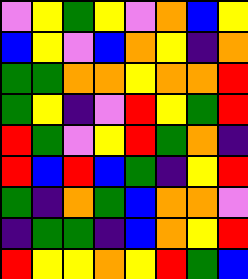[["violet", "yellow", "green", "yellow", "violet", "orange", "blue", "yellow"], ["blue", "yellow", "violet", "blue", "orange", "yellow", "indigo", "orange"], ["green", "green", "orange", "orange", "yellow", "orange", "orange", "red"], ["green", "yellow", "indigo", "violet", "red", "yellow", "green", "red"], ["red", "green", "violet", "yellow", "red", "green", "orange", "indigo"], ["red", "blue", "red", "blue", "green", "indigo", "yellow", "red"], ["green", "indigo", "orange", "green", "blue", "orange", "orange", "violet"], ["indigo", "green", "green", "indigo", "blue", "orange", "yellow", "red"], ["red", "yellow", "yellow", "orange", "yellow", "red", "green", "blue"]]